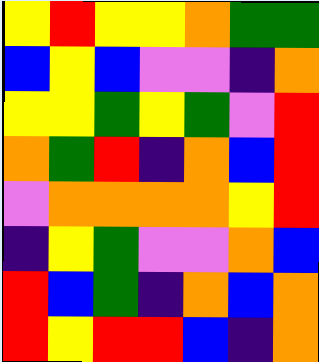[["yellow", "red", "yellow", "yellow", "orange", "green", "green"], ["blue", "yellow", "blue", "violet", "violet", "indigo", "orange"], ["yellow", "yellow", "green", "yellow", "green", "violet", "red"], ["orange", "green", "red", "indigo", "orange", "blue", "red"], ["violet", "orange", "orange", "orange", "orange", "yellow", "red"], ["indigo", "yellow", "green", "violet", "violet", "orange", "blue"], ["red", "blue", "green", "indigo", "orange", "blue", "orange"], ["red", "yellow", "red", "red", "blue", "indigo", "orange"]]